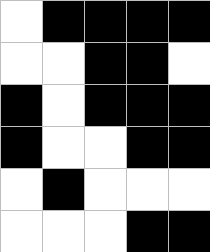[["white", "black", "black", "black", "black"], ["white", "white", "black", "black", "white"], ["black", "white", "black", "black", "black"], ["black", "white", "white", "black", "black"], ["white", "black", "white", "white", "white"], ["white", "white", "white", "black", "black"]]